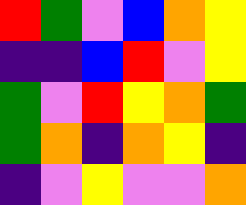[["red", "green", "violet", "blue", "orange", "yellow"], ["indigo", "indigo", "blue", "red", "violet", "yellow"], ["green", "violet", "red", "yellow", "orange", "green"], ["green", "orange", "indigo", "orange", "yellow", "indigo"], ["indigo", "violet", "yellow", "violet", "violet", "orange"]]